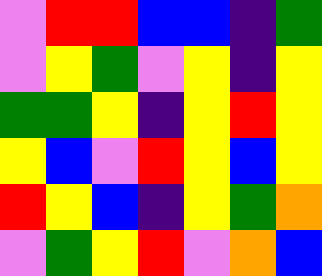[["violet", "red", "red", "blue", "blue", "indigo", "green"], ["violet", "yellow", "green", "violet", "yellow", "indigo", "yellow"], ["green", "green", "yellow", "indigo", "yellow", "red", "yellow"], ["yellow", "blue", "violet", "red", "yellow", "blue", "yellow"], ["red", "yellow", "blue", "indigo", "yellow", "green", "orange"], ["violet", "green", "yellow", "red", "violet", "orange", "blue"]]